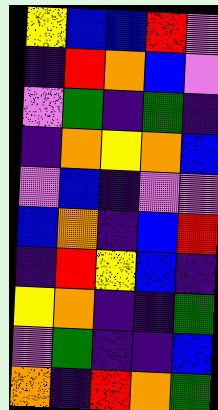[["yellow", "blue", "blue", "red", "violet"], ["indigo", "red", "orange", "blue", "violet"], ["violet", "green", "indigo", "green", "indigo"], ["indigo", "orange", "yellow", "orange", "blue"], ["violet", "blue", "indigo", "violet", "violet"], ["blue", "orange", "indigo", "blue", "red"], ["indigo", "red", "yellow", "blue", "indigo"], ["yellow", "orange", "indigo", "indigo", "green"], ["violet", "green", "indigo", "indigo", "blue"], ["orange", "indigo", "red", "orange", "green"]]